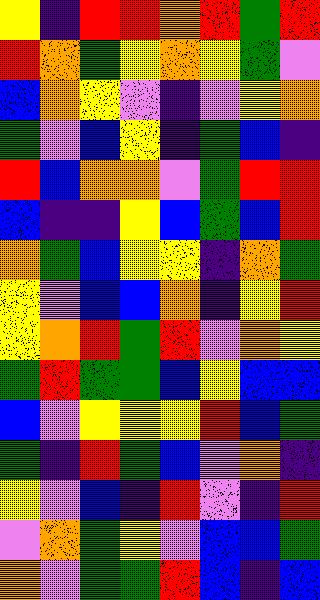[["yellow", "indigo", "red", "red", "orange", "red", "green", "red"], ["red", "orange", "green", "yellow", "orange", "yellow", "green", "violet"], ["blue", "orange", "yellow", "violet", "indigo", "violet", "yellow", "orange"], ["green", "violet", "blue", "yellow", "indigo", "green", "blue", "indigo"], ["red", "blue", "orange", "orange", "violet", "green", "red", "red"], ["blue", "indigo", "indigo", "yellow", "blue", "green", "blue", "red"], ["orange", "green", "blue", "yellow", "yellow", "indigo", "orange", "green"], ["yellow", "violet", "blue", "blue", "orange", "indigo", "yellow", "red"], ["yellow", "orange", "red", "green", "red", "violet", "orange", "yellow"], ["green", "red", "green", "green", "blue", "yellow", "blue", "blue"], ["blue", "violet", "yellow", "yellow", "yellow", "red", "blue", "green"], ["green", "indigo", "red", "green", "blue", "violet", "orange", "indigo"], ["yellow", "violet", "blue", "indigo", "red", "violet", "indigo", "red"], ["violet", "orange", "green", "yellow", "violet", "blue", "blue", "green"], ["orange", "violet", "green", "green", "red", "blue", "indigo", "blue"]]